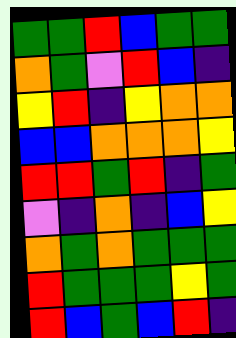[["green", "green", "red", "blue", "green", "green"], ["orange", "green", "violet", "red", "blue", "indigo"], ["yellow", "red", "indigo", "yellow", "orange", "orange"], ["blue", "blue", "orange", "orange", "orange", "yellow"], ["red", "red", "green", "red", "indigo", "green"], ["violet", "indigo", "orange", "indigo", "blue", "yellow"], ["orange", "green", "orange", "green", "green", "green"], ["red", "green", "green", "green", "yellow", "green"], ["red", "blue", "green", "blue", "red", "indigo"]]